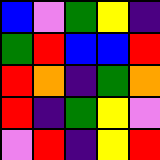[["blue", "violet", "green", "yellow", "indigo"], ["green", "red", "blue", "blue", "red"], ["red", "orange", "indigo", "green", "orange"], ["red", "indigo", "green", "yellow", "violet"], ["violet", "red", "indigo", "yellow", "red"]]